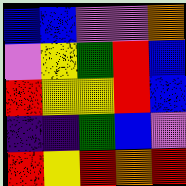[["blue", "blue", "violet", "violet", "orange"], ["violet", "yellow", "green", "red", "blue"], ["red", "yellow", "yellow", "red", "blue"], ["indigo", "indigo", "green", "blue", "violet"], ["red", "yellow", "red", "orange", "red"]]